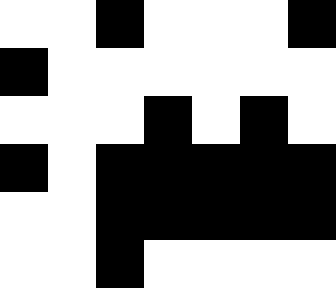[["white", "white", "black", "white", "white", "white", "black"], ["black", "white", "white", "white", "white", "white", "white"], ["white", "white", "white", "black", "white", "black", "white"], ["black", "white", "black", "black", "black", "black", "black"], ["white", "white", "black", "black", "black", "black", "black"], ["white", "white", "black", "white", "white", "white", "white"]]